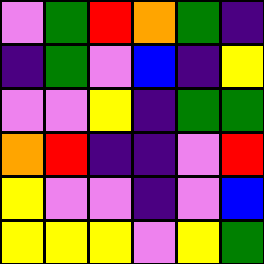[["violet", "green", "red", "orange", "green", "indigo"], ["indigo", "green", "violet", "blue", "indigo", "yellow"], ["violet", "violet", "yellow", "indigo", "green", "green"], ["orange", "red", "indigo", "indigo", "violet", "red"], ["yellow", "violet", "violet", "indigo", "violet", "blue"], ["yellow", "yellow", "yellow", "violet", "yellow", "green"]]